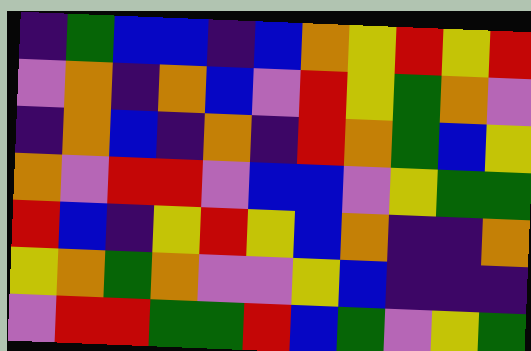[["indigo", "green", "blue", "blue", "indigo", "blue", "orange", "yellow", "red", "yellow", "red"], ["violet", "orange", "indigo", "orange", "blue", "violet", "red", "yellow", "green", "orange", "violet"], ["indigo", "orange", "blue", "indigo", "orange", "indigo", "red", "orange", "green", "blue", "yellow"], ["orange", "violet", "red", "red", "violet", "blue", "blue", "violet", "yellow", "green", "green"], ["red", "blue", "indigo", "yellow", "red", "yellow", "blue", "orange", "indigo", "indigo", "orange"], ["yellow", "orange", "green", "orange", "violet", "violet", "yellow", "blue", "indigo", "indigo", "indigo"], ["violet", "red", "red", "green", "green", "red", "blue", "green", "violet", "yellow", "green"]]